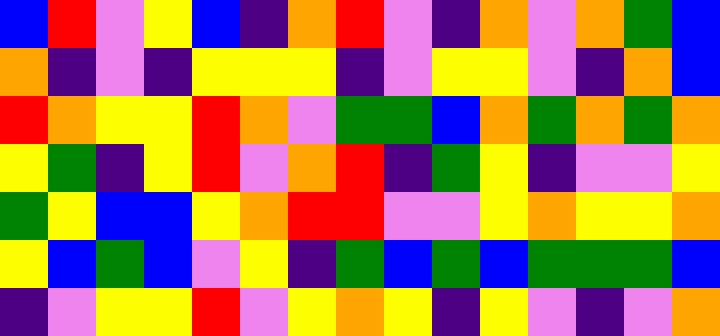[["blue", "red", "violet", "yellow", "blue", "indigo", "orange", "red", "violet", "indigo", "orange", "violet", "orange", "green", "blue"], ["orange", "indigo", "violet", "indigo", "yellow", "yellow", "yellow", "indigo", "violet", "yellow", "yellow", "violet", "indigo", "orange", "blue"], ["red", "orange", "yellow", "yellow", "red", "orange", "violet", "green", "green", "blue", "orange", "green", "orange", "green", "orange"], ["yellow", "green", "indigo", "yellow", "red", "violet", "orange", "red", "indigo", "green", "yellow", "indigo", "violet", "violet", "yellow"], ["green", "yellow", "blue", "blue", "yellow", "orange", "red", "red", "violet", "violet", "yellow", "orange", "yellow", "yellow", "orange"], ["yellow", "blue", "green", "blue", "violet", "yellow", "indigo", "green", "blue", "green", "blue", "green", "green", "green", "blue"], ["indigo", "violet", "yellow", "yellow", "red", "violet", "yellow", "orange", "yellow", "indigo", "yellow", "violet", "indigo", "violet", "orange"]]